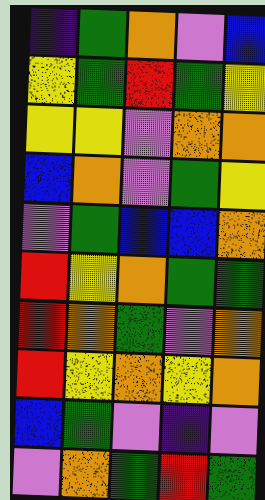[["indigo", "green", "orange", "violet", "blue"], ["yellow", "green", "red", "green", "yellow"], ["yellow", "yellow", "violet", "orange", "orange"], ["blue", "orange", "violet", "green", "yellow"], ["violet", "green", "blue", "blue", "orange"], ["red", "yellow", "orange", "green", "green"], ["red", "orange", "green", "violet", "orange"], ["red", "yellow", "orange", "yellow", "orange"], ["blue", "green", "violet", "indigo", "violet"], ["violet", "orange", "green", "red", "green"]]